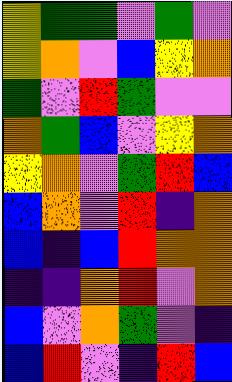[["yellow", "green", "green", "violet", "green", "violet"], ["yellow", "orange", "violet", "blue", "yellow", "orange"], ["green", "violet", "red", "green", "violet", "violet"], ["orange", "green", "blue", "violet", "yellow", "orange"], ["yellow", "orange", "violet", "green", "red", "blue"], ["blue", "orange", "violet", "red", "indigo", "orange"], ["blue", "indigo", "blue", "red", "orange", "orange"], ["indigo", "indigo", "orange", "red", "violet", "orange"], ["blue", "violet", "orange", "green", "violet", "indigo"], ["blue", "red", "violet", "indigo", "red", "blue"]]